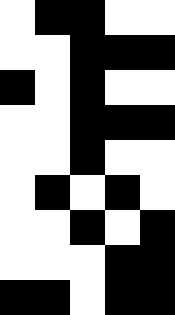[["white", "black", "black", "white", "white"], ["white", "white", "black", "black", "black"], ["black", "white", "black", "white", "white"], ["white", "white", "black", "black", "black"], ["white", "white", "black", "white", "white"], ["white", "black", "white", "black", "white"], ["white", "white", "black", "white", "black"], ["white", "white", "white", "black", "black"], ["black", "black", "white", "black", "black"]]